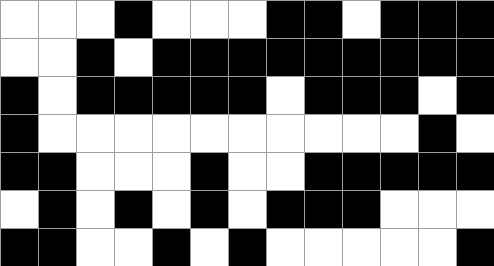[["white", "white", "white", "black", "white", "white", "white", "black", "black", "white", "black", "black", "black"], ["white", "white", "black", "white", "black", "black", "black", "black", "black", "black", "black", "black", "black"], ["black", "white", "black", "black", "black", "black", "black", "white", "black", "black", "black", "white", "black"], ["black", "white", "white", "white", "white", "white", "white", "white", "white", "white", "white", "black", "white"], ["black", "black", "white", "white", "white", "black", "white", "white", "black", "black", "black", "black", "black"], ["white", "black", "white", "black", "white", "black", "white", "black", "black", "black", "white", "white", "white"], ["black", "black", "white", "white", "black", "white", "black", "white", "white", "white", "white", "white", "black"]]